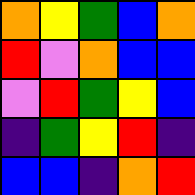[["orange", "yellow", "green", "blue", "orange"], ["red", "violet", "orange", "blue", "blue"], ["violet", "red", "green", "yellow", "blue"], ["indigo", "green", "yellow", "red", "indigo"], ["blue", "blue", "indigo", "orange", "red"]]